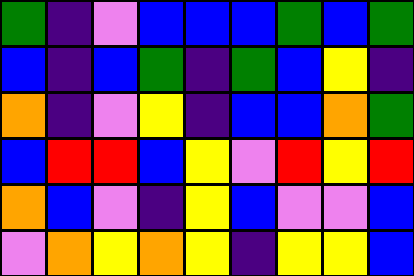[["green", "indigo", "violet", "blue", "blue", "blue", "green", "blue", "green"], ["blue", "indigo", "blue", "green", "indigo", "green", "blue", "yellow", "indigo"], ["orange", "indigo", "violet", "yellow", "indigo", "blue", "blue", "orange", "green"], ["blue", "red", "red", "blue", "yellow", "violet", "red", "yellow", "red"], ["orange", "blue", "violet", "indigo", "yellow", "blue", "violet", "violet", "blue"], ["violet", "orange", "yellow", "orange", "yellow", "indigo", "yellow", "yellow", "blue"]]